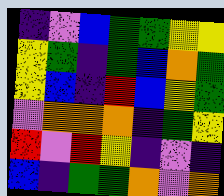[["indigo", "violet", "blue", "green", "green", "yellow", "yellow"], ["yellow", "green", "indigo", "green", "blue", "orange", "green"], ["yellow", "blue", "indigo", "red", "blue", "yellow", "green"], ["violet", "orange", "orange", "orange", "indigo", "green", "yellow"], ["red", "violet", "red", "yellow", "indigo", "violet", "indigo"], ["blue", "indigo", "green", "green", "orange", "violet", "orange"]]